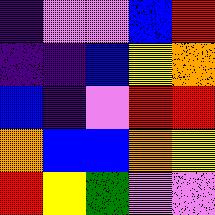[["indigo", "violet", "violet", "blue", "red"], ["indigo", "indigo", "blue", "yellow", "orange"], ["blue", "indigo", "violet", "red", "red"], ["orange", "blue", "blue", "orange", "yellow"], ["red", "yellow", "green", "violet", "violet"]]